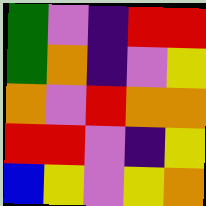[["green", "violet", "indigo", "red", "red"], ["green", "orange", "indigo", "violet", "yellow"], ["orange", "violet", "red", "orange", "orange"], ["red", "red", "violet", "indigo", "yellow"], ["blue", "yellow", "violet", "yellow", "orange"]]